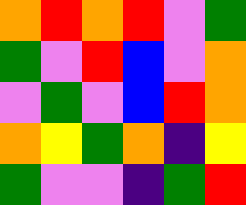[["orange", "red", "orange", "red", "violet", "green"], ["green", "violet", "red", "blue", "violet", "orange"], ["violet", "green", "violet", "blue", "red", "orange"], ["orange", "yellow", "green", "orange", "indigo", "yellow"], ["green", "violet", "violet", "indigo", "green", "red"]]